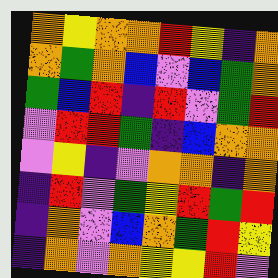[["orange", "yellow", "orange", "orange", "red", "yellow", "indigo", "orange"], ["orange", "green", "orange", "blue", "violet", "blue", "green", "orange"], ["green", "blue", "red", "indigo", "red", "violet", "green", "red"], ["violet", "red", "red", "green", "indigo", "blue", "orange", "orange"], ["violet", "yellow", "indigo", "violet", "orange", "orange", "indigo", "orange"], ["indigo", "red", "violet", "green", "yellow", "red", "green", "red"], ["indigo", "orange", "violet", "blue", "orange", "green", "red", "yellow"], ["indigo", "orange", "violet", "orange", "yellow", "yellow", "red", "violet"]]